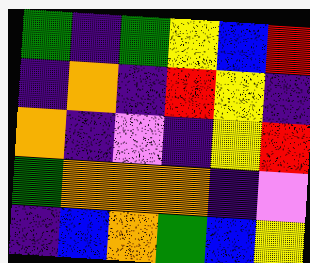[["green", "indigo", "green", "yellow", "blue", "red"], ["indigo", "orange", "indigo", "red", "yellow", "indigo"], ["orange", "indigo", "violet", "indigo", "yellow", "red"], ["green", "orange", "orange", "orange", "indigo", "violet"], ["indigo", "blue", "orange", "green", "blue", "yellow"]]